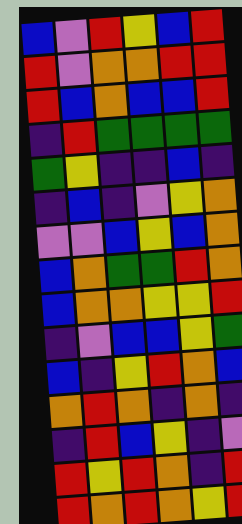[["blue", "violet", "red", "yellow", "blue", "red"], ["red", "violet", "orange", "orange", "red", "red"], ["red", "blue", "orange", "blue", "blue", "red"], ["indigo", "red", "green", "green", "green", "green"], ["green", "yellow", "indigo", "indigo", "blue", "indigo"], ["indigo", "blue", "indigo", "violet", "yellow", "orange"], ["violet", "violet", "blue", "yellow", "blue", "orange"], ["blue", "orange", "green", "green", "red", "orange"], ["blue", "orange", "orange", "yellow", "yellow", "red"], ["indigo", "violet", "blue", "blue", "yellow", "green"], ["blue", "indigo", "yellow", "red", "orange", "blue"], ["orange", "red", "orange", "indigo", "orange", "indigo"], ["indigo", "red", "blue", "yellow", "indigo", "violet"], ["red", "yellow", "red", "orange", "indigo", "red"], ["red", "orange", "red", "orange", "yellow", "red"]]